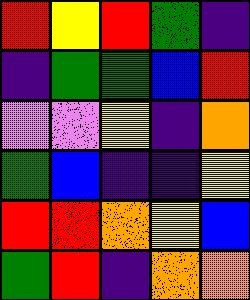[["red", "yellow", "red", "green", "indigo"], ["indigo", "green", "green", "blue", "red"], ["violet", "violet", "yellow", "indigo", "orange"], ["green", "blue", "indigo", "indigo", "yellow"], ["red", "red", "orange", "yellow", "blue"], ["green", "red", "indigo", "orange", "orange"]]